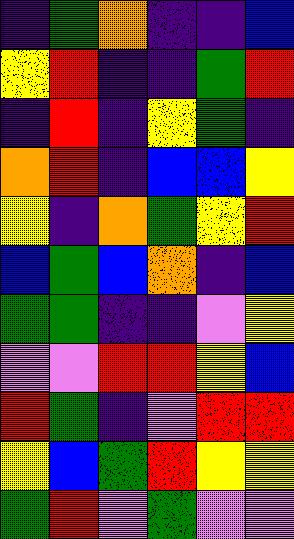[["indigo", "green", "orange", "indigo", "indigo", "blue"], ["yellow", "red", "indigo", "indigo", "green", "red"], ["indigo", "red", "indigo", "yellow", "green", "indigo"], ["orange", "red", "indigo", "blue", "blue", "yellow"], ["yellow", "indigo", "orange", "green", "yellow", "red"], ["blue", "green", "blue", "orange", "indigo", "blue"], ["green", "green", "indigo", "indigo", "violet", "yellow"], ["violet", "violet", "red", "red", "yellow", "blue"], ["red", "green", "indigo", "violet", "red", "red"], ["yellow", "blue", "green", "red", "yellow", "yellow"], ["green", "red", "violet", "green", "violet", "violet"]]